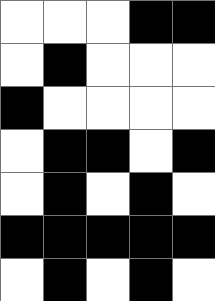[["white", "white", "white", "black", "black"], ["white", "black", "white", "white", "white"], ["black", "white", "white", "white", "white"], ["white", "black", "black", "white", "black"], ["white", "black", "white", "black", "white"], ["black", "black", "black", "black", "black"], ["white", "black", "white", "black", "white"]]